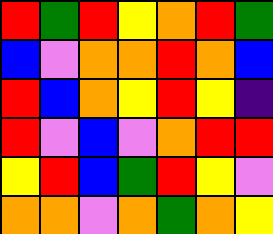[["red", "green", "red", "yellow", "orange", "red", "green"], ["blue", "violet", "orange", "orange", "red", "orange", "blue"], ["red", "blue", "orange", "yellow", "red", "yellow", "indigo"], ["red", "violet", "blue", "violet", "orange", "red", "red"], ["yellow", "red", "blue", "green", "red", "yellow", "violet"], ["orange", "orange", "violet", "orange", "green", "orange", "yellow"]]